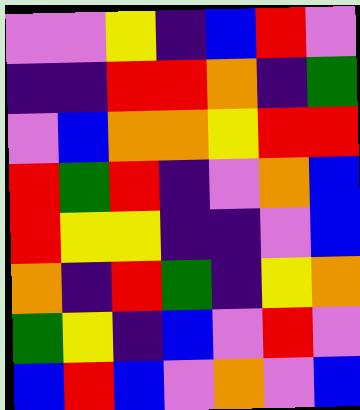[["violet", "violet", "yellow", "indigo", "blue", "red", "violet"], ["indigo", "indigo", "red", "red", "orange", "indigo", "green"], ["violet", "blue", "orange", "orange", "yellow", "red", "red"], ["red", "green", "red", "indigo", "violet", "orange", "blue"], ["red", "yellow", "yellow", "indigo", "indigo", "violet", "blue"], ["orange", "indigo", "red", "green", "indigo", "yellow", "orange"], ["green", "yellow", "indigo", "blue", "violet", "red", "violet"], ["blue", "red", "blue", "violet", "orange", "violet", "blue"]]